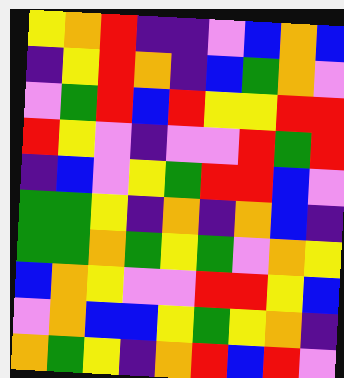[["yellow", "orange", "red", "indigo", "indigo", "violet", "blue", "orange", "blue"], ["indigo", "yellow", "red", "orange", "indigo", "blue", "green", "orange", "violet"], ["violet", "green", "red", "blue", "red", "yellow", "yellow", "red", "red"], ["red", "yellow", "violet", "indigo", "violet", "violet", "red", "green", "red"], ["indigo", "blue", "violet", "yellow", "green", "red", "red", "blue", "violet"], ["green", "green", "yellow", "indigo", "orange", "indigo", "orange", "blue", "indigo"], ["green", "green", "orange", "green", "yellow", "green", "violet", "orange", "yellow"], ["blue", "orange", "yellow", "violet", "violet", "red", "red", "yellow", "blue"], ["violet", "orange", "blue", "blue", "yellow", "green", "yellow", "orange", "indigo"], ["orange", "green", "yellow", "indigo", "orange", "red", "blue", "red", "violet"]]